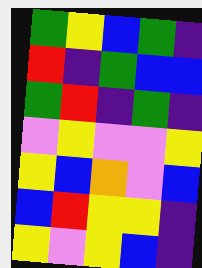[["green", "yellow", "blue", "green", "indigo"], ["red", "indigo", "green", "blue", "blue"], ["green", "red", "indigo", "green", "indigo"], ["violet", "yellow", "violet", "violet", "yellow"], ["yellow", "blue", "orange", "violet", "blue"], ["blue", "red", "yellow", "yellow", "indigo"], ["yellow", "violet", "yellow", "blue", "indigo"]]